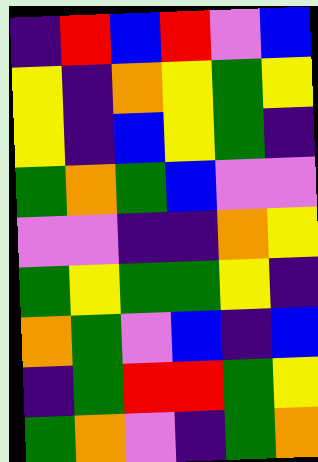[["indigo", "red", "blue", "red", "violet", "blue"], ["yellow", "indigo", "orange", "yellow", "green", "yellow"], ["yellow", "indigo", "blue", "yellow", "green", "indigo"], ["green", "orange", "green", "blue", "violet", "violet"], ["violet", "violet", "indigo", "indigo", "orange", "yellow"], ["green", "yellow", "green", "green", "yellow", "indigo"], ["orange", "green", "violet", "blue", "indigo", "blue"], ["indigo", "green", "red", "red", "green", "yellow"], ["green", "orange", "violet", "indigo", "green", "orange"]]